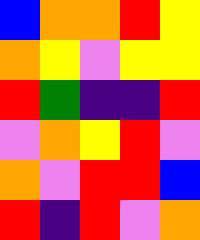[["blue", "orange", "orange", "red", "yellow"], ["orange", "yellow", "violet", "yellow", "yellow"], ["red", "green", "indigo", "indigo", "red"], ["violet", "orange", "yellow", "red", "violet"], ["orange", "violet", "red", "red", "blue"], ["red", "indigo", "red", "violet", "orange"]]